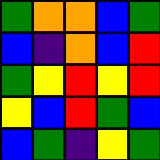[["green", "orange", "orange", "blue", "green"], ["blue", "indigo", "orange", "blue", "red"], ["green", "yellow", "red", "yellow", "red"], ["yellow", "blue", "red", "green", "blue"], ["blue", "green", "indigo", "yellow", "green"]]